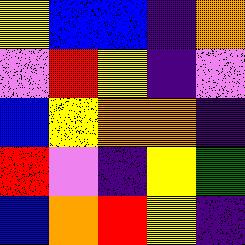[["yellow", "blue", "blue", "indigo", "orange"], ["violet", "red", "yellow", "indigo", "violet"], ["blue", "yellow", "orange", "orange", "indigo"], ["red", "violet", "indigo", "yellow", "green"], ["blue", "orange", "red", "yellow", "indigo"]]